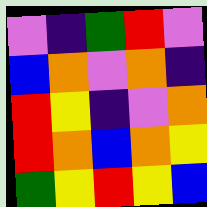[["violet", "indigo", "green", "red", "violet"], ["blue", "orange", "violet", "orange", "indigo"], ["red", "yellow", "indigo", "violet", "orange"], ["red", "orange", "blue", "orange", "yellow"], ["green", "yellow", "red", "yellow", "blue"]]